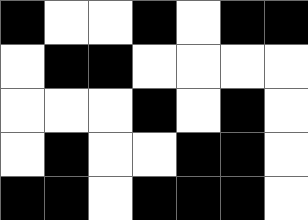[["black", "white", "white", "black", "white", "black", "black"], ["white", "black", "black", "white", "white", "white", "white"], ["white", "white", "white", "black", "white", "black", "white"], ["white", "black", "white", "white", "black", "black", "white"], ["black", "black", "white", "black", "black", "black", "white"]]